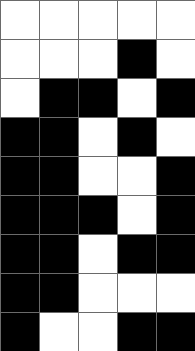[["white", "white", "white", "white", "white"], ["white", "white", "white", "black", "white"], ["white", "black", "black", "white", "black"], ["black", "black", "white", "black", "white"], ["black", "black", "white", "white", "black"], ["black", "black", "black", "white", "black"], ["black", "black", "white", "black", "black"], ["black", "black", "white", "white", "white"], ["black", "white", "white", "black", "black"]]